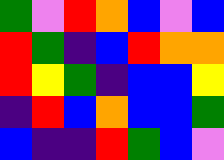[["green", "violet", "red", "orange", "blue", "violet", "blue"], ["red", "green", "indigo", "blue", "red", "orange", "orange"], ["red", "yellow", "green", "indigo", "blue", "blue", "yellow"], ["indigo", "red", "blue", "orange", "blue", "blue", "green"], ["blue", "indigo", "indigo", "red", "green", "blue", "violet"]]